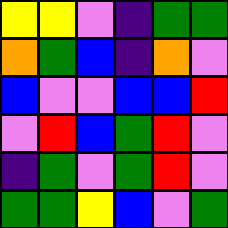[["yellow", "yellow", "violet", "indigo", "green", "green"], ["orange", "green", "blue", "indigo", "orange", "violet"], ["blue", "violet", "violet", "blue", "blue", "red"], ["violet", "red", "blue", "green", "red", "violet"], ["indigo", "green", "violet", "green", "red", "violet"], ["green", "green", "yellow", "blue", "violet", "green"]]